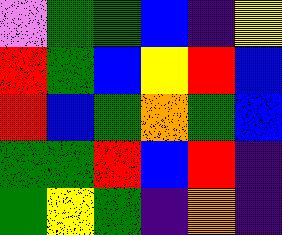[["violet", "green", "green", "blue", "indigo", "yellow"], ["red", "green", "blue", "yellow", "red", "blue"], ["red", "blue", "green", "orange", "green", "blue"], ["green", "green", "red", "blue", "red", "indigo"], ["green", "yellow", "green", "indigo", "orange", "indigo"]]